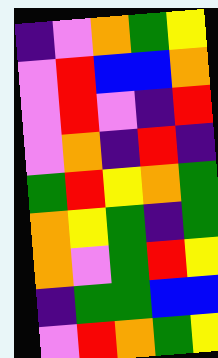[["indigo", "violet", "orange", "green", "yellow"], ["violet", "red", "blue", "blue", "orange"], ["violet", "red", "violet", "indigo", "red"], ["violet", "orange", "indigo", "red", "indigo"], ["green", "red", "yellow", "orange", "green"], ["orange", "yellow", "green", "indigo", "green"], ["orange", "violet", "green", "red", "yellow"], ["indigo", "green", "green", "blue", "blue"], ["violet", "red", "orange", "green", "yellow"]]